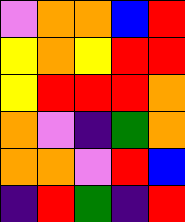[["violet", "orange", "orange", "blue", "red"], ["yellow", "orange", "yellow", "red", "red"], ["yellow", "red", "red", "red", "orange"], ["orange", "violet", "indigo", "green", "orange"], ["orange", "orange", "violet", "red", "blue"], ["indigo", "red", "green", "indigo", "red"]]